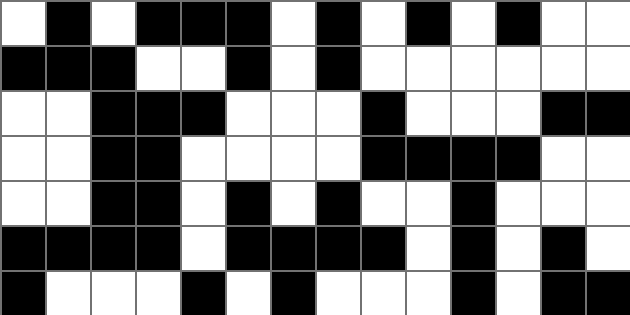[["white", "black", "white", "black", "black", "black", "white", "black", "white", "black", "white", "black", "white", "white"], ["black", "black", "black", "white", "white", "black", "white", "black", "white", "white", "white", "white", "white", "white"], ["white", "white", "black", "black", "black", "white", "white", "white", "black", "white", "white", "white", "black", "black"], ["white", "white", "black", "black", "white", "white", "white", "white", "black", "black", "black", "black", "white", "white"], ["white", "white", "black", "black", "white", "black", "white", "black", "white", "white", "black", "white", "white", "white"], ["black", "black", "black", "black", "white", "black", "black", "black", "black", "white", "black", "white", "black", "white"], ["black", "white", "white", "white", "black", "white", "black", "white", "white", "white", "black", "white", "black", "black"]]